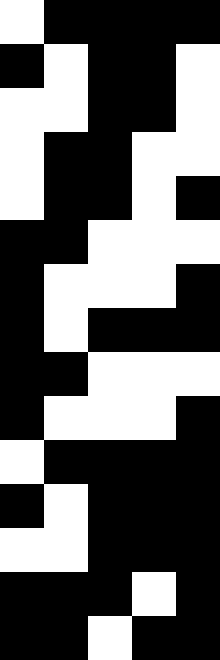[["white", "black", "black", "black", "black"], ["black", "white", "black", "black", "white"], ["white", "white", "black", "black", "white"], ["white", "black", "black", "white", "white"], ["white", "black", "black", "white", "black"], ["black", "black", "white", "white", "white"], ["black", "white", "white", "white", "black"], ["black", "white", "black", "black", "black"], ["black", "black", "white", "white", "white"], ["black", "white", "white", "white", "black"], ["white", "black", "black", "black", "black"], ["black", "white", "black", "black", "black"], ["white", "white", "black", "black", "black"], ["black", "black", "black", "white", "black"], ["black", "black", "white", "black", "black"]]